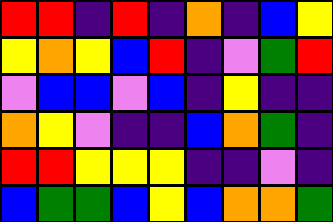[["red", "red", "indigo", "red", "indigo", "orange", "indigo", "blue", "yellow"], ["yellow", "orange", "yellow", "blue", "red", "indigo", "violet", "green", "red"], ["violet", "blue", "blue", "violet", "blue", "indigo", "yellow", "indigo", "indigo"], ["orange", "yellow", "violet", "indigo", "indigo", "blue", "orange", "green", "indigo"], ["red", "red", "yellow", "yellow", "yellow", "indigo", "indigo", "violet", "indigo"], ["blue", "green", "green", "blue", "yellow", "blue", "orange", "orange", "green"]]